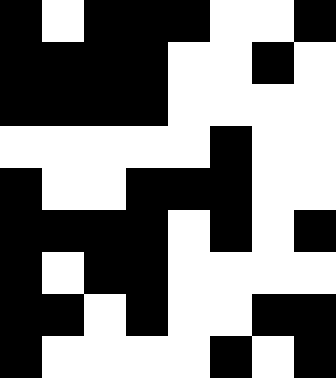[["black", "white", "black", "black", "black", "white", "white", "black"], ["black", "black", "black", "black", "white", "white", "black", "white"], ["black", "black", "black", "black", "white", "white", "white", "white"], ["white", "white", "white", "white", "white", "black", "white", "white"], ["black", "white", "white", "black", "black", "black", "white", "white"], ["black", "black", "black", "black", "white", "black", "white", "black"], ["black", "white", "black", "black", "white", "white", "white", "white"], ["black", "black", "white", "black", "white", "white", "black", "black"], ["black", "white", "white", "white", "white", "black", "white", "black"]]